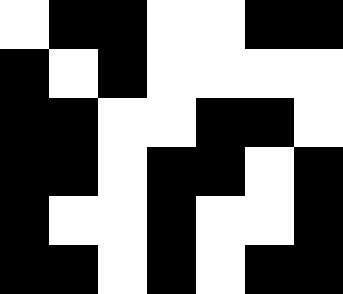[["white", "black", "black", "white", "white", "black", "black"], ["black", "white", "black", "white", "white", "white", "white"], ["black", "black", "white", "white", "black", "black", "white"], ["black", "black", "white", "black", "black", "white", "black"], ["black", "white", "white", "black", "white", "white", "black"], ["black", "black", "white", "black", "white", "black", "black"]]